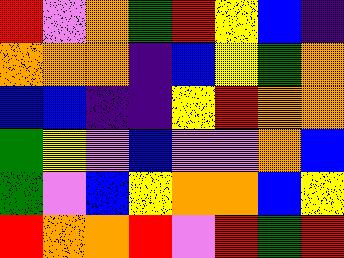[["red", "violet", "orange", "green", "red", "yellow", "blue", "indigo"], ["orange", "orange", "orange", "indigo", "blue", "yellow", "green", "orange"], ["blue", "blue", "indigo", "indigo", "yellow", "red", "orange", "orange"], ["green", "yellow", "violet", "blue", "violet", "violet", "orange", "blue"], ["green", "violet", "blue", "yellow", "orange", "orange", "blue", "yellow"], ["red", "orange", "orange", "red", "violet", "red", "green", "red"]]